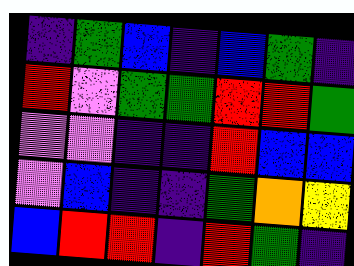[["indigo", "green", "blue", "indigo", "blue", "green", "indigo"], ["red", "violet", "green", "green", "red", "red", "green"], ["violet", "violet", "indigo", "indigo", "red", "blue", "blue"], ["violet", "blue", "indigo", "indigo", "green", "orange", "yellow"], ["blue", "red", "red", "indigo", "red", "green", "indigo"]]